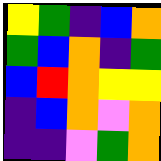[["yellow", "green", "indigo", "blue", "orange"], ["green", "blue", "orange", "indigo", "green"], ["blue", "red", "orange", "yellow", "yellow"], ["indigo", "blue", "orange", "violet", "orange"], ["indigo", "indigo", "violet", "green", "orange"]]